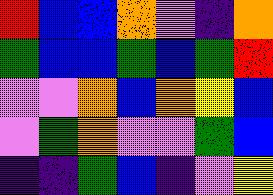[["red", "blue", "blue", "orange", "violet", "indigo", "orange"], ["green", "blue", "blue", "green", "blue", "green", "red"], ["violet", "violet", "orange", "blue", "orange", "yellow", "blue"], ["violet", "green", "orange", "violet", "violet", "green", "blue"], ["indigo", "indigo", "green", "blue", "indigo", "violet", "yellow"]]